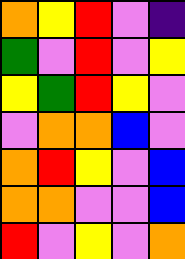[["orange", "yellow", "red", "violet", "indigo"], ["green", "violet", "red", "violet", "yellow"], ["yellow", "green", "red", "yellow", "violet"], ["violet", "orange", "orange", "blue", "violet"], ["orange", "red", "yellow", "violet", "blue"], ["orange", "orange", "violet", "violet", "blue"], ["red", "violet", "yellow", "violet", "orange"]]